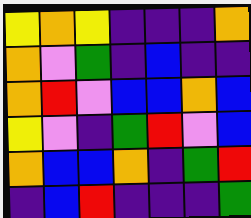[["yellow", "orange", "yellow", "indigo", "indigo", "indigo", "orange"], ["orange", "violet", "green", "indigo", "blue", "indigo", "indigo"], ["orange", "red", "violet", "blue", "blue", "orange", "blue"], ["yellow", "violet", "indigo", "green", "red", "violet", "blue"], ["orange", "blue", "blue", "orange", "indigo", "green", "red"], ["indigo", "blue", "red", "indigo", "indigo", "indigo", "green"]]